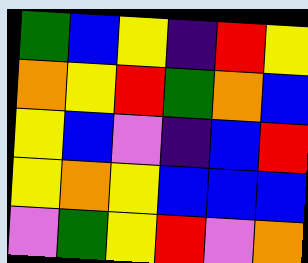[["green", "blue", "yellow", "indigo", "red", "yellow"], ["orange", "yellow", "red", "green", "orange", "blue"], ["yellow", "blue", "violet", "indigo", "blue", "red"], ["yellow", "orange", "yellow", "blue", "blue", "blue"], ["violet", "green", "yellow", "red", "violet", "orange"]]